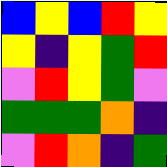[["blue", "yellow", "blue", "red", "yellow"], ["yellow", "indigo", "yellow", "green", "red"], ["violet", "red", "yellow", "green", "violet"], ["green", "green", "green", "orange", "indigo"], ["violet", "red", "orange", "indigo", "green"]]